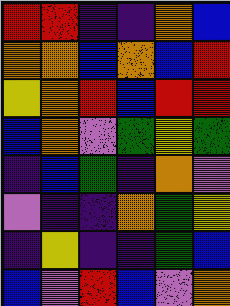[["red", "red", "indigo", "indigo", "orange", "blue"], ["orange", "orange", "blue", "orange", "blue", "red"], ["yellow", "orange", "red", "blue", "red", "red"], ["blue", "orange", "violet", "green", "yellow", "green"], ["indigo", "blue", "green", "indigo", "orange", "violet"], ["violet", "indigo", "indigo", "orange", "green", "yellow"], ["indigo", "yellow", "indigo", "indigo", "green", "blue"], ["blue", "violet", "red", "blue", "violet", "orange"]]